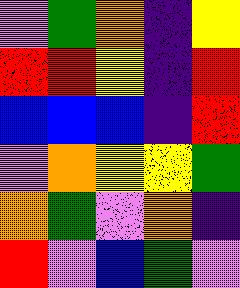[["violet", "green", "orange", "indigo", "yellow"], ["red", "red", "yellow", "indigo", "red"], ["blue", "blue", "blue", "indigo", "red"], ["violet", "orange", "yellow", "yellow", "green"], ["orange", "green", "violet", "orange", "indigo"], ["red", "violet", "blue", "green", "violet"]]